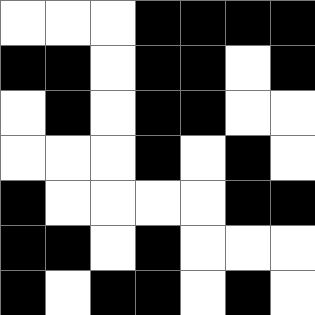[["white", "white", "white", "black", "black", "black", "black"], ["black", "black", "white", "black", "black", "white", "black"], ["white", "black", "white", "black", "black", "white", "white"], ["white", "white", "white", "black", "white", "black", "white"], ["black", "white", "white", "white", "white", "black", "black"], ["black", "black", "white", "black", "white", "white", "white"], ["black", "white", "black", "black", "white", "black", "white"]]